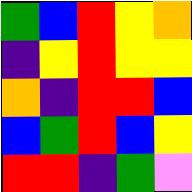[["green", "blue", "red", "yellow", "orange"], ["indigo", "yellow", "red", "yellow", "yellow"], ["orange", "indigo", "red", "red", "blue"], ["blue", "green", "red", "blue", "yellow"], ["red", "red", "indigo", "green", "violet"]]